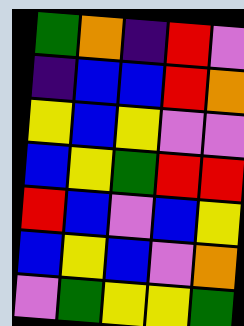[["green", "orange", "indigo", "red", "violet"], ["indigo", "blue", "blue", "red", "orange"], ["yellow", "blue", "yellow", "violet", "violet"], ["blue", "yellow", "green", "red", "red"], ["red", "blue", "violet", "blue", "yellow"], ["blue", "yellow", "blue", "violet", "orange"], ["violet", "green", "yellow", "yellow", "green"]]